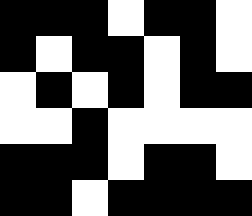[["black", "black", "black", "white", "black", "black", "white"], ["black", "white", "black", "black", "white", "black", "white"], ["white", "black", "white", "black", "white", "black", "black"], ["white", "white", "black", "white", "white", "white", "white"], ["black", "black", "black", "white", "black", "black", "white"], ["black", "black", "white", "black", "black", "black", "black"]]